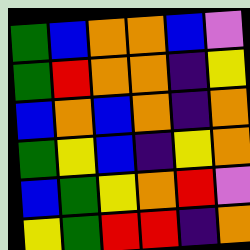[["green", "blue", "orange", "orange", "blue", "violet"], ["green", "red", "orange", "orange", "indigo", "yellow"], ["blue", "orange", "blue", "orange", "indigo", "orange"], ["green", "yellow", "blue", "indigo", "yellow", "orange"], ["blue", "green", "yellow", "orange", "red", "violet"], ["yellow", "green", "red", "red", "indigo", "orange"]]